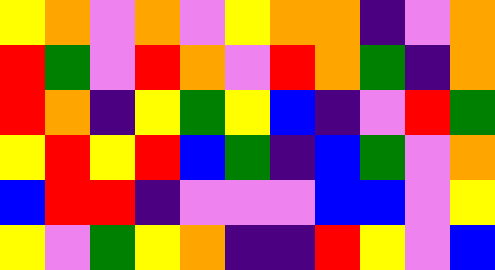[["yellow", "orange", "violet", "orange", "violet", "yellow", "orange", "orange", "indigo", "violet", "orange"], ["red", "green", "violet", "red", "orange", "violet", "red", "orange", "green", "indigo", "orange"], ["red", "orange", "indigo", "yellow", "green", "yellow", "blue", "indigo", "violet", "red", "green"], ["yellow", "red", "yellow", "red", "blue", "green", "indigo", "blue", "green", "violet", "orange"], ["blue", "red", "red", "indigo", "violet", "violet", "violet", "blue", "blue", "violet", "yellow"], ["yellow", "violet", "green", "yellow", "orange", "indigo", "indigo", "red", "yellow", "violet", "blue"]]